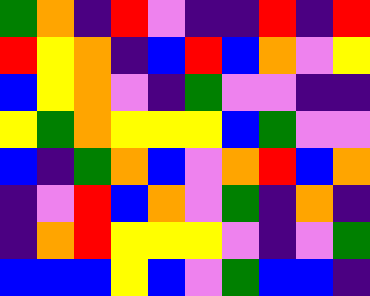[["green", "orange", "indigo", "red", "violet", "indigo", "indigo", "red", "indigo", "red"], ["red", "yellow", "orange", "indigo", "blue", "red", "blue", "orange", "violet", "yellow"], ["blue", "yellow", "orange", "violet", "indigo", "green", "violet", "violet", "indigo", "indigo"], ["yellow", "green", "orange", "yellow", "yellow", "yellow", "blue", "green", "violet", "violet"], ["blue", "indigo", "green", "orange", "blue", "violet", "orange", "red", "blue", "orange"], ["indigo", "violet", "red", "blue", "orange", "violet", "green", "indigo", "orange", "indigo"], ["indigo", "orange", "red", "yellow", "yellow", "yellow", "violet", "indigo", "violet", "green"], ["blue", "blue", "blue", "yellow", "blue", "violet", "green", "blue", "blue", "indigo"]]